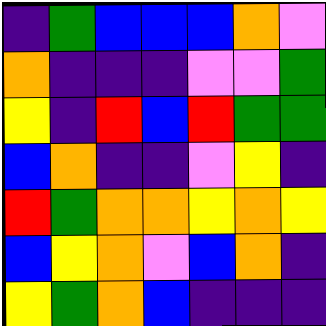[["indigo", "green", "blue", "blue", "blue", "orange", "violet"], ["orange", "indigo", "indigo", "indigo", "violet", "violet", "green"], ["yellow", "indigo", "red", "blue", "red", "green", "green"], ["blue", "orange", "indigo", "indigo", "violet", "yellow", "indigo"], ["red", "green", "orange", "orange", "yellow", "orange", "yellow"], ["blue", "yellow", "orange", "violet", "blue", "orange", "indigo"], ["yellow", "green", "orange", "blue", "indigo", "indigo", "indigo"]]